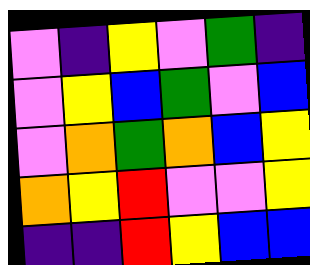[["violet", "indigo", "yellow", "violet", "green", "indigo"], ["violet", "yellow", "blue", "green", "violet", "blue"], ["violet", "orange", "green", "orange", "blue", "yellow"], ["orange", "yellow", "red", "violet", "violet", "yellow"], ["indigo", "indigo", "red", "yellow", "blue", "blue"]]